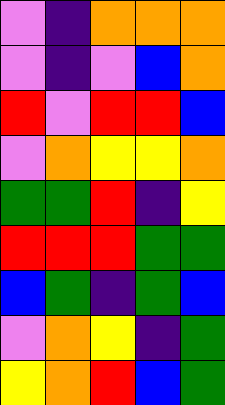[["violet", "indigo", "orange", "orange", "orange"], ["violet", "indigo", "violet", "blue", "orange"], ["red", "violet", "red", "red", "blue"], ["violet", "orange", "yellow", "yellow", "orange"], ["green", "green", "red", "indigo", "yellow"], ["red", "red", "red", "green", "green"], ["blue", "green", "indigo", "green", "blue"], ["violet", "orange", "yellow", "indigo", "green"], ["yellow", "orange", "red", "blue", "green"]]